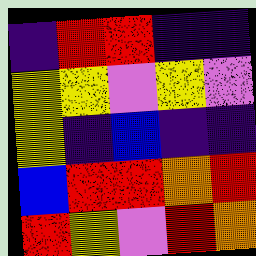[["indigo", "red", "red", "indigo", "indigo"], ["yellow", "yellow", "violet", "yellow", "violet"], ["yellow", "indigo", "blue", "indigo", "indigo"], ["blue", "red", "red", "orange", "red"], ["red", "yellow", "violet", "red", "orange"]]